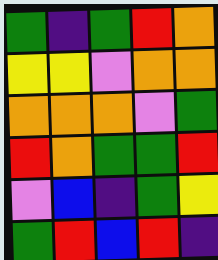[["green", "indigo", "green", "red", "orange"], ["yellow", "yellow", "violet", "orange", "orange"], ["orange", "orange", "orange", "violet", "green"], ["red", "orange", "green", "green", "red"], ["violet", "blue", "indigo", "green", "yellow"], ["green", "red", "blue", "red", "indigo"]]